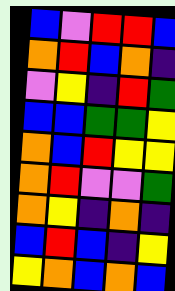[["blue", "violet", "red", "red", "blue"], ["orange", "red", "blue", "orange", "indigo"], ["violet", "yellow", "indigo", "red", "green"], ["blue", "blue", "green", "green", "yellow"], ["orange", "blue", "red", "yellow", "yellow"], ["orange", "red", "violet", "violet", "green"], ["orange", "yellow", "indigo", "orange", "indigo"], ["blue", "red", "blue", "indigo", "yellow"], ["yellow", "orange", "blue", "orange", "blue"]]